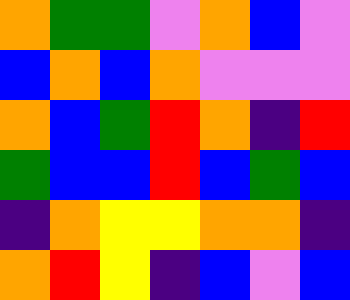[["orange", "green", "green", "violet", "orange", "blue", "violet"], ["blue", "orange", "blue", "orange", "violet", "violet", "violet"], ["orange", "blue", "green", "red", "orange", "indigo", "red"], ["green", "blue", "blue", "red", "blue", "green", "blue"], ["indigo", "orange", "yellow", "yellow", "orange", "orange", "indigo"], ["orange", "red", "yellow", "indigo", "blue", "violet", "blue"]]